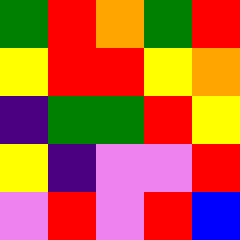[["green", "red", "orange", "green", "red"], ["yellow", "red", "red", "yellow", "orange"], ["indigo", "green", "green", "red", "yellow"], ["yellow", "indigo", "violet", "violet", "red"], ["violet", "red", "violet", "red", "blue"]]